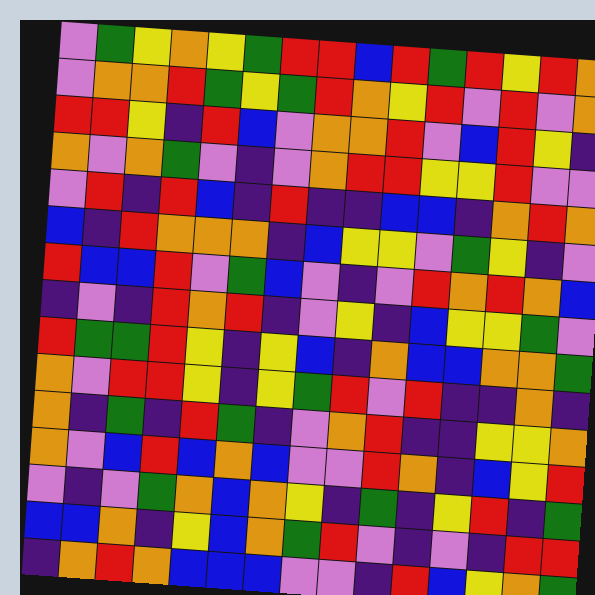[["violet", "green", "yellow", "orange", "yellow", "green", "red", "red", "blue", "red", "green", "red", "yellow", "red", "orange"], ["violet", "orange", "orange", "red", "green", "yellow", "green", "red", "orange", "yellow", "red", "violet", "red", "violet", "orange"], ["red", "red", "yellow", "indigo", "red", "blue", "violet", "orange", "orange", "red", "violet", "blue", "red", "yellow", "indigo"], ["orange", "violet", "orange", "green", "violet", "indigo", "violet", "orange", "red", "red", "yellow", "yellow", "red", "violet", "violet"], ["violet", "red", "indigo", "red", "blue", "indigo", "red", "indigo", "indigo", "blue", "blue", "indigo", "orange", "red", "orange"], ["blue", "indigo", "red", "orange", "orange", "orange", "indigo", "blue", "yellow", "yellow", "violet", "green", "yellow", "indigo", "violet"], ["red", "blue", "blue", "red", "violet", "green", "blue", "violet", "indigo", "violet", "red", "orange", "red", "orange", "blue"], ["indigo", "violet", "indigo", "red", "orange", "red", "indigo", "violet", "yellow", "indigo", "blue", "yellow", "yellow", "green", "violet"], ["red", "green", "green", "red", "yellow", "indigo", "yellow", "blue", "indigo", "orange", "blue", "blue", "orange", "orange", "green"], ["orange", "violet", "red", "red", "yellow", "indigo", "yellow", "green", "red", "violet", "red", "indigo", "indigo", "orange", "indigo"], ["orange", "indigo", "green", "indigo", "red", "green", "indigo", "violet", "orange", "red", "indigo", "indigo", "yellow", "yellow", "orange"], ["orange", "violet", "blue", "red", "blue", "orange", "blue", "violet", "violet", "red", "orange", "indigo", "blue", "yellow", "red"], ["violet", "indigo", "violet", "green", "orange", "blue", "orange", "yellow", "indigo", "green", "indigo", "yellow", "red", "indigo", "green"], ["blue", "blue", "orange", "indigo", "yellow", "blue", "orange", "green", "red", "violet", "indigo", "violet", "indigo", "red", "red"], ["indigo", "orange", "red", "orange", "blue", "blue", "blue", "violet", "violet", "indigo", "red", "blue", "yellow", "orange", "green"]]